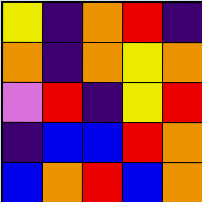[["yellow", "indigo", "orange", "red", "indigo"], ["orange", "indigo", "orange", "yellow", "orange"], ["violet", "red", "indigo", "yellow", "red"], ["indigo", "blue", "blue", "red", "orange"], ["blue", "orange", "red", "blue", "orange"]]